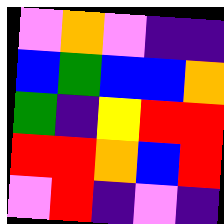[["violet", "orange", "violet", "indigo", "indigo"], ["blue", "green", "blue", "blue", "orange"], ["green", "indigo", "yellow", "red", "red"], ["red", "red", "orange", "blue", "red"], ["violet", "red", "indigo", "violet", "indigo"]]